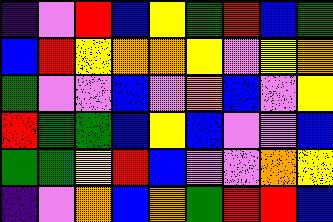[["indigo", "violet", "red", "blue", "yellow", "green", "red", "blue", "green"], ["blue", "red", "yellow", "orange", "orange", "yellow", "violet", "yellow", "orange"], ["green", "violet", "violet", "blue", "violet", "orange", "blue", "violet", "yellow"], ["red", "green", "green", "blue", "yellow", "blue", "violet", "violet", "blue"], ["green", "green", "yellow", "red", "blue", "violet", "violet", "orange", "yellow"], ["indigo", "violet", "orange", "blue", "orange", "green", "red", "red", "blue"]]